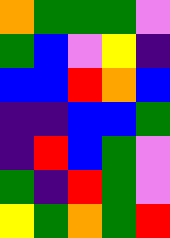[["orange", "green", "green", "green", "violet"], ["green", "blue", "violet", "yellow", "indigo"], ["blue", "blue", "red", "orange", "blue"], ["indigo", "indigo", "blue", "blue", "green"], ["indigo", "red", "blue", "green", "violet"], ["green", "indigo", "red", "green", "violet"], ["yellow", "green", "orange", "green", "red"]]